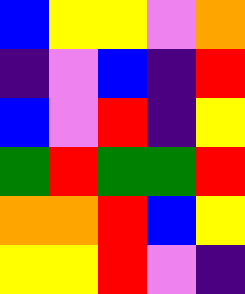[["blue", "yellow", "yellow", "violet", "orange"], ["indigo", "violet", "blue", "indigo", "red"], ["blue", "violet", "red", "indigo", "yellow"], ["green", "red", "green", "green", "red"], ["orange", "orange", "red", "blue", "yellow"], ["yellow", "yellow", "red", "violet", "indigo"]]